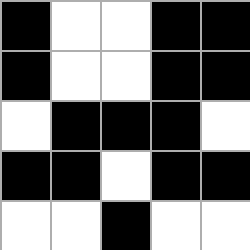[["black", "white", "white", "black", "black"], ["black", "white", "white", "black", "black"], ["white", "black", "black", "black", "white"], ["black", "black", "white", "black", "black"], ["white", "white", "black", "white", "white"]]